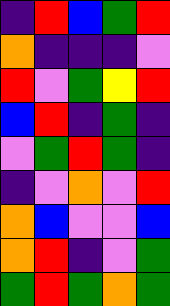[["indigo", "red", "blue", "green", "red"], ["orange", "indigo", "indigo", "indigo", "violet"], ["red", "violet", "green", "yellow", "red"], ["blue", "red", "indigo", "green", "indigo"], ["violet", "green", "red", "green", "indigo"], ["indigo", "violet", "orange", "violet", "red"], ["orange", "blue", "violet", "violet", "blue"], ["orange", "red", "indigo", "violet", "green"], ["green", "red", "green", "orange", "green"]]